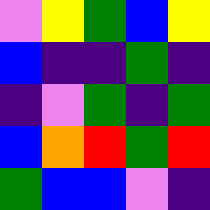[["violet", "yellow", "green", "blue", "yellow"], ["blue", "indigo", "indigo", "green", "indigo"], ["indigo", "violet", "green", "indigo", "green"], ["blue", "orange", "red", "green", "red"], ["green", "blue", "blue", "violet", "indigo"]]